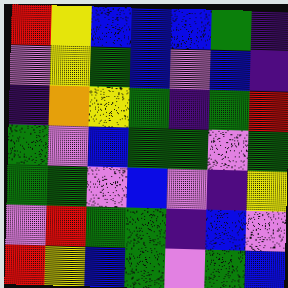[["red", "yellow", "blue", "blue", "blue", "green", "indigo"], ["violet", "yellow", "green", "blue", "violet", "blue", "indigo"], ["indigo", "orange", "yellow", "green", "indigo", "green", "red"], ["green", "violet", "blue", "green", "green", "violet", "green"], ["green", "green", "violet", "blue", "violet", "indigo", "yellow"], ["violet", "red", "green", "green", "indigo", "blue", "violet"], ["red", "yellow", "blue", "green", "violet", "green", "blue"]]